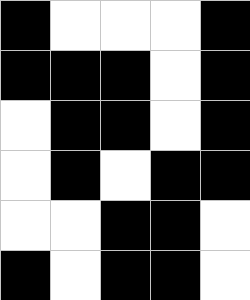[["black", "white", "white", "white", "black"], ["black", "black", "black", "white", "black"], ["white", "black", "black", "white", "black"], ["white", "black", "white", "black", "black"], ["white", "white", "black", "black", "white"], ["black", "white", "black", "black", "white"]]